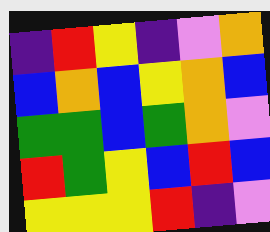[["indigo", "red", "yellow", "indigo", "violet", "orange"], ["blue", "orange", "blue", "yellow", "orange", "blue"], ["green", "green", "blue", "green", "orange", "violet"], ["red", "green", "yellow", "blue", "red", "blue"], ["yellow", "yellow", "yellow", "red", "indigo", "violet"]]